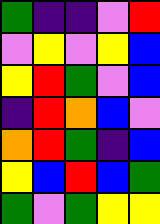[["green", "indigo", "indigo", "violet", "red"], ["violet", "yellow", "violet", "yellow", "blue"], ["yellow", "red", "green", "violet", "blue"], ["indigo", "red", "orange", "blue", "violet"], ["orange", "red", "green", "indigo", "blue"], ["yellow", "blue", "red", "blue", "green"], ["green", "violet", "green", "yellow", "yellow"]]